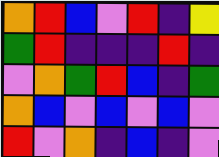[["orange", "red", "blue", "violet", "red", "indigo", "yellow"], ["green", "red", "indigo", "indigo", "indigo", "red", "indigo"], ["violet", "orange", "green", "red", "blue", "indigo", "green"], ["orange", "blue", "violet", "blue", "violet", "blue", "violet"], ["red", "violet", "orange", "indigo", "blue", "indigo", "violet"]]